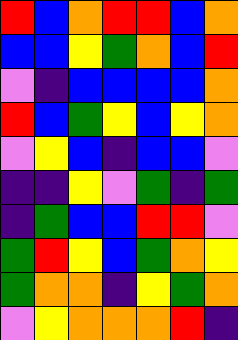[["red", "blue", "orange", "red", "red", "blue", "orange"], ["blue", "blue", "yellow", "green", "orange", "blue", "red"], ["violet", "indigo", "blue", "blue", "blue", "blue", "orange"], ["red", "blue", "green", "yellow", "blue", "yellow", "orange"], ["violet", "yellow", "blue", "indigo", "blue", "blue", "violet"], ["indigo", "indigo", "yellow", "violet", "green", "indigo", "green"], ["indigo", "green", "blue", "blue", "red", "red", "violet"], ["green", "red", "yellow", "blue", "green", "orange", "yellow"], ["green", "orange", "orange", "indigo", "yellow", "green", "orange"], ["violet", "yellow", "orange", "orange", "orange", "red", "indigo"]]